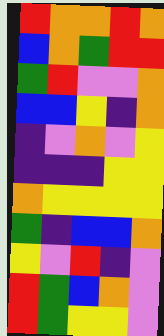[["red", "orange", "orange", "red", "orange"], ["blue", "orange", "green", "red", "red"], ["green", "red", "violet", "violet", "orange"], ["blue", "blue", "yellow", "indigo", "orange"], ["indigo", "violet", "orange", "violet", "yellow"], ["indigo", "indigo", "indigo", "yellow", "yellow"], ["orange", "yellow", "yellow", "yellow", "yellow"], ["green", "indigo", "blue", "blue", "orange"], ["yellow", "violet", "red", "indigo", "violet"], ["red", "green", "blue", "orange", "violet"], ["red", "green", "yellow", "yellow", "violet"]]